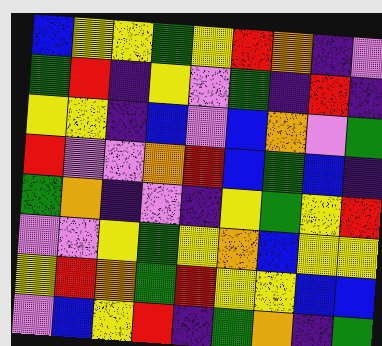[["blue", "yellow", "yellow", "green", "yellow", "red", "orange", "indigo", "violet"], ["green", "red", "indigo", "yellow", "violet", "green", "indigo", "red", "indigo"], ["yellow", "yellow", "indigo", "blue", "violet", "blue", "orange", "violet", "green"], ["red", "violet", "violet", "orange", "red", "blue", "green", "blue", "indigo"], ["green", "orange", "indigo", "violet", "indigo", "yellow", "green", "yellow", "red"], ["violet", "violet", "yellow", "green", "yellow", "orange", "blue", "yellow", "yellow"], ["yellow", "red", "orange", "green", "red", "yellow", "yellow", "blue", "blue"], ["violet", "blue", "yellow", "red", "indigo", "green", "orange", "indigo", "green"]]